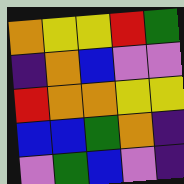[["orange", "yellow", "yellow", "red", "green"], ["indigo", "orange", "blue", "violet", "violet"], ["red", "orange", "orange", "yellow", "yellow"], ["blue", "blue", "green", "orange", "indigo"], ["violet", "green", "blue", "violet", "indigo"]]